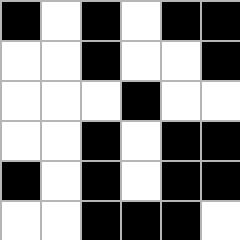[["black", "white", "black", "white", "black", "black"], ["white", "white", "black", "white", "white", "black"], ["white", "white", "white", "black", "white", "white"], ["white", "white", "black", "white", "black", "black"], ["black", "white", "black", "white", "black", "black"], ["white", "white", "black", "black", "black", "white"]]